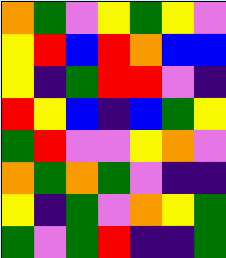[["orange", "green", "violet", "yellow", "green", "yellow", "violet"], ["yellow", "red", "blue", "red", "orange", "blue", "blue"], ["yellow", "indigo", "green", "red", "red", "violet", "indigo"], ["red", "yellow", "blue", "indigo", "blue", "green", "yellow"], ["green", "red", "violet", "violet", "yellow", "orange", "violet"], ["orange", "green", "orange", "green", "violet", "indigo", "indigo"], ["yellow", "indigo", "green", "violet", "orange", "yellow", "green"], ["green", "violet", "green", "red", "indigo", "indigo", "green"]]